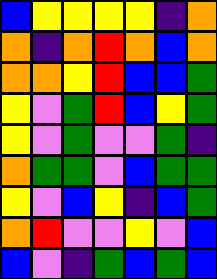[["blue", "yellow", "yellow", "yellow", "yellow", "indigo", "orange"], ["orange", "indigo", "orange", "red", "orange", "blue", "orange"], ["orange", "orange", "yellow", "red", "blue", "blue", "green"], ["yellow", "violet", "green", "red", "blue", "yellow", "green"], ["yellow", "violet", "green", "violet", "violet", "green", "indigo"], ["orange", "green", "green", "violet", "blue", "green", "green"], ["yellow", "violet", "blue", "yellow", "indigo", "blue", "green"], ["orange", "red", "violet", "violet", "yellow", "violet", "blue"], ["blue", "violet", "indigo", "green", "blue", "green", "blue"]]